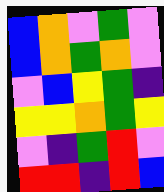[["blue", "orange", "violet", "green", "violet"], ["blue", "orange", "green", "orange", "violet"], ["violet", "blue", "yellow", "green", "indigo"], ["yellow", "yellow", "orange", "green", "yellow"], ["violet", "indigo", "green", "red", "violet"], ["red", "red", "indigo", "red", "blue"]]